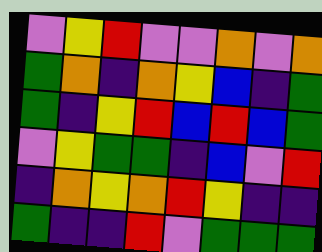[["violet", "yellow", "red", "violet", "violet", "orange", "violet", "orange"], ["green", "orange", "indigo", "orange", "yellow", "blue", "indigo", "green"], ["green", "indigo", "yellow", "red", "blue", "red", "blue", "green"], ["violet", "yellow", "green", "green", "indigo", "blue", "violet", "red"], ["indigo", "orange", "yellow", "orange", "red", "yellow", "indigo", "indigo"], ["green", "indigo", "indigo", "red", "violet", "green", "green", "green"]]